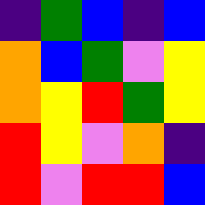[["indigo", "green", "blue", "indigo", "blue"], ["orange", "blue", "green", "violet", "yellow"], ["orange", "yellow", "red", "green", "yellow"], ["red", "yellow", "violet", "orange", "indigo"], ["red", "violet", "red", "red", "blue"]]